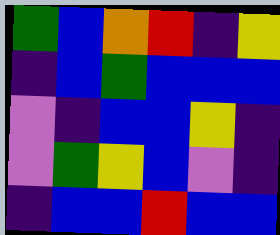[["green", "blue", "orange", "red", "indigo", "yellow"], ["indigo", "blue", "green", "blue", "blue", "blue"], ["violet", "indigo", "blue", "blue", "yellow", "indigo"], ["violet", "green", "yellow", "blue", "violet", "indigo"], ["indigo", "blue", "blue", "red", "blue", "blue"]]